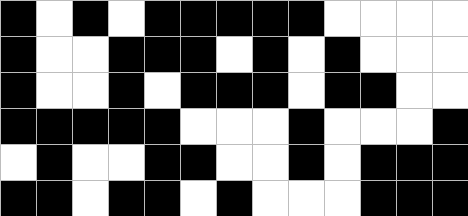[["black", "white", "black", "white", "black", "black", "black", "black", "black", "white", "white", "white", "white"], ["black", "white", "white", "black", "black", "black", "white", "black", "white", "black", "white", "white", "white"], ["black", "white", "white", "black", "white", "black", "black", "black", "white", "black", "black", "white", "white"], ["black", "black", "black", "black", "black", "white", "white", "white", "black", "white", "white", "white", "black"], ["white", "black", "white", "white", "black", "black", "white", "white", "black", "white", "black", "black", "black"], ["black", "black", "white", "black", "black", "white", "black", "white", "white", "white", "black", "black", "black"]]